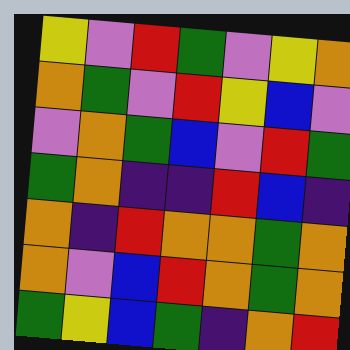[["yellow", "violet", "red", "green", "violet", "yellow", "orange"], ["orange", "green", "violet", "red", "yellow", "blue", "violet"], ["violet", "orange", "green", "blue", "violet", "red", "green"], ["green", "orange", "indigo", "indigo", "red", "blue", "indigo"], ["orange", "indigo", "red", "orange", "orange", "green", "orange"], ["orange", "violet", "blue", "red", "orange", "green", "orange"], ["green", "yellow", "blue", "green", "indigo", "orange", "red"]]